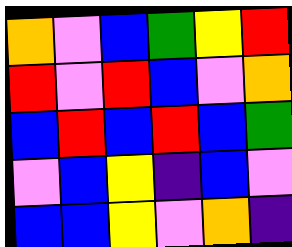[["orange", "violet", "blue", "green", "yellow", "red"], ["red", "violet", "red", "blue", "violet", "orange"], ["blue", "red", "blue", "red", "blue", "green"], ["violet", "blue", "yellow", "indigo", "blue", "violet"], ["blue", "blue", "yellow", "violet", "orange", "indigo"]]